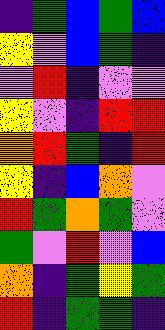[["indigo", "green", "blue", "green", "blue"], ["yellow", "violet", "blue", "green", "indigo"], ["violet", "red", "indigo", "violet", "violet"], ["yellow", "violet", "indigo", "red", "red"], ["orange", "red", "green", "indigo", "red"], ["yellow", "indigo", "blue", "orange", "violet"], ["red", "green", "orange", "green", "violet"], ["green", "violet", "red", "violet", "blue"], ["orange", "indigo", "green", "yellow", "green"], ["red", "indigo", "green", "green", "indigo"]]